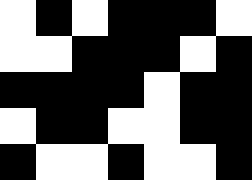[["white", "black", "white", "black", "black", "black", "white"], ["white", "white", "black", "black", "black", "white", "black"], ["black", "black", "black", "black", "white", "black", "black"], ["white", "black", "black", "white", "white", "black", "black"], ["black", "white", "white", "black", "white", "white", "black"]]